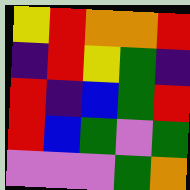[["yellow", "red", "orange", "orange", "red"], ["indigo", "red", "yellow", "green", "indigo"], ["red", "indigo", "blue", "green", "red"], ["red", "blue", "green", "violet", "green"], ["violet", "violet", "violet", "green", "orange"]]